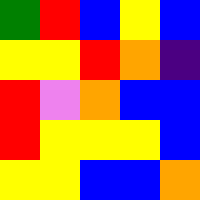[["green", "red", "blue", "yellow", "blue"], ["yellow", "yellow", "red", "orange", "indigo"], ["red", "violet", "orange", "blue", "blue"], ["red", "yellow", "yellow", "yellow", "blue"], ["yellow", "yellow", "blue", "blue", "orange"]]